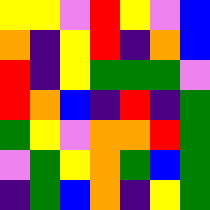[["yellow", "yellow", "violet", "red", "yellow", "violet", "blue"], ["orange", "indigo", "yellow", "red", "indigo", "orange", "blue"], ["red", "indigo", "yellow", "green", "green", "green", "violet"], ["red", "orange", "blue", "indigo", "red", "indigo", "green"], ["green", "yellow", "violet", "orange", "orange", "red", "green"], ["violet", "green", "yellow", "orange", "green", "blue", "green"], ["indigo", "green", "blue", "orange", "indigo", "yellow", "green"]]